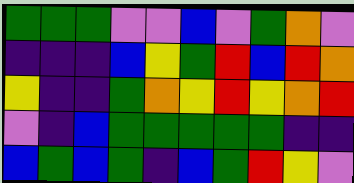[["green", "green", "green", "violet", "violet", "blue", "violet", "green", "orange", "violet"], ["indigo", "indigo", "indigo", "blue", "yellow", "green", "red", "blue", "red", "orange"], ["yellow", "indigo", "indigo", "green", "orange", "yellow", "red", "yellow", "orange", "red"], ["violet", "indigo", "blue", "green", "green", "green", "green", "green", "indigo", "indigo"], ["blue", "green", "blue", "green", "indigo", "blue", "green", "red", "yellow", "violet"]]